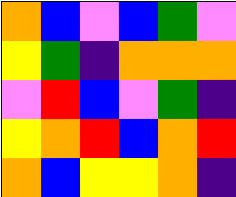[["orange", "blue", "violet", "blue", "green", "violet"], ["yellow", "green", "indigo", "orange", "orange", "orange"], ["violet", "red", "blue", "violet", "green", "indigo"], ["yellow", "orange", "red", "blue", "orange", "red"], ["orange", "blue", "yellow", "yellow", "orange", "indigo"]]